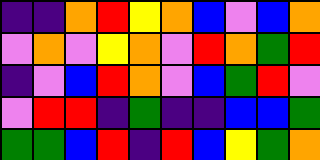[["indigo", "indigo", "orange", "red", "yellow", "orange", "blue", "violet", "blue", "orange"], ["violet", "orange", "violet", "yellow", "orange", "violet", "red", "orange", "green", "red"], ["indigo", "violet", "blue", "red", "orange", "violet", "blue", "green", "red", "violet"], ["violet", "red", "red", "indigo", "green", "indigo", "indigo", "blue", "blue", "green"], ["green", "green", "blue", "red", "indigo", "red", "blue", "yellow", "green", "orange"]]